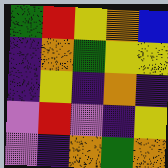[["green", "red", "yellow", "orange", "blue"], ["indigo", "orange", "green", "yellow", "yellow"], ["indigo", "yellow", "indigo", "orange", "indigo"], ["violet", "red", "violet", "indigo", "yellow"], ["violet", "indigo", "orange", "green", "orange"]]